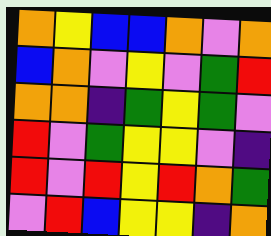[["orange", "yellow", "blue", "blue", "orange", "violet", "orange"], ["blue", "orange", "violet", "yellow", "violet", "green", "red"], ["orange", "orange", "indigo", "green", "yellow", "green", "violet"], ["red", "violet", "green", "yellow", "yellow", "violet", "indigo"], ["red", "violet", "red", "yellow", "red", "orange", "green"], ["violet", "red", "blue", "yellow", "yellow", "indigo", "orange"]]